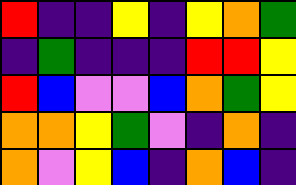[["red", "indigo", "indigo", "yellow", "indigo", "yellow", "orange", "green"], ["indigo", "green", "indigo", "indigo", "indigo", "red", "red", "yellow"], ["red", "blue", "violet", "violet", "blue", "orange", "green", "yellow"], ["orange", "orange", "yellow", "green", "violet", "indigo", "orange", "indigo"], ["orange", "violet", "yellow", "blue", "indigo", "orange", "blue", "indigo"]]